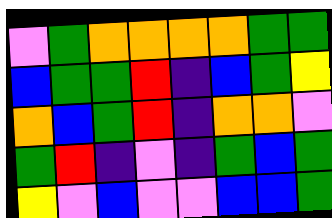[["violet", "green", "orange", "orange", "orange", "orange", "green", "green"], ["blue", "green", "green", "red", "indigo", "blue", "green", "yellow"], ["orange", "blue", "green", "red", "indigo", "orange", "orange", "violet"], ["green", "red", "indigo", "violet", "indigo", "green", "blue", "green"], ["yellow", "violet", "blue", "violet", "violet", "blue", "blue", "green"]]